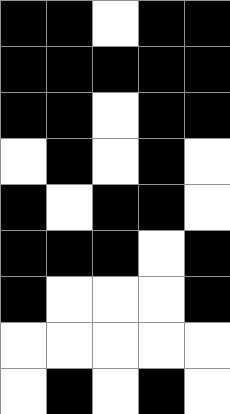[["black", "black", "white", "black", "black"], ["black", "black", "black", "black", "black"], ["black", "black", "white", "black", "black"], ["white", "black", "white", "black", "white"], ["black", "white", "black", "black", "white"], ["black", "black", "black", "white", "black"], ["black", "white", "white", "white", "black"], ["white", "white", "white", "white", "white"], ["white", "black", "white", "black", "white"]]